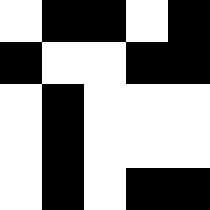[["white", "black", "black", "white", "black"], ["black", "white", "white", "black", "black"], ["white", "black", "white", "white", "white"], ["white", "black", "white", "white", "white"], ["white", "black", "white", "black", "black"]]